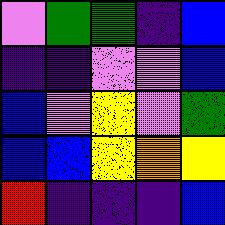[["violet", "green", "green", "indigo", "blue"], ["indigo", "indigo", "violet", "violet", "blue"], ["blue", "violet", "yellow", "violet", "green"], ["blue", "blue", "yellow", "orange", "yellow"], ["red", "indigo", "indigo", "indigo", "blue"]]